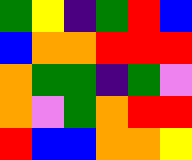[["green", "yellow", "indigo", "green", "red", "blue"], ["blue", "orange", "orange", "red", "red", "red"], ["orange", "green", "green", "indigo", "green", "violet"], ["orange", "violet", "green", "orange", "red", "red"], ["red", "blue", "blue", "orange", "orange", "yellow"]]